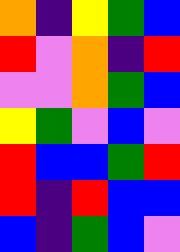[["orange", "indigo", "yellow", "green", "blue"], ["red", "violet", "orange", "indigo", "red"], ["violet", "violet", "orange", "green", "blue"], ["yellow", "green", "violet", "blue", "violet"], ["red", "blue", "blue", "green", "red"], ["red", "indigo", "red", "blue", "blue"], ["blue", "indigo", "green", "blue", "violet"]]